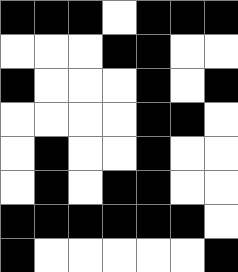[["black", "black", "black", "white", "black", "black", "black"], ["white", "white", "white", "black", "black", "white", "white"], ["black", "white", "white", "white", "black", "white", "black"], ["white", "white", "white", "white", "black", "black", "white"], ["white", "black", "white", "white", "black", "white", "white"], ["white", "black", "white", "black", "black", "white", "white"], ["black", "black", "black", "black", "black", "black", "white"], ["black", "white", "white", "white", "white", "white", "black"]]